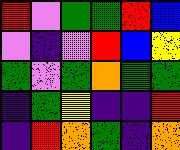[["red", "violet", "green", "green", "red", "blue"], ["violet", "indigo", "violet", "red", "blue", "yellow"], ["green", "violet", "green", "orange", "green", "green"], ["indigo", "green", "yellow", "indigo", "indigo", "red"], ["indigo", "red", "orange", "green", "indigo", "orange"]]